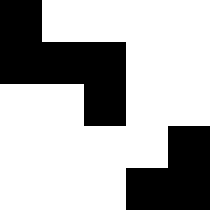[["black", "white", "white", "white", "white"], ["black", "black", "black", "white", "white"], ["white", "white", "black", "white", "white"], ["white", "white", "white", "white", "black"], ["white", "white", "white", "black", "black"]]